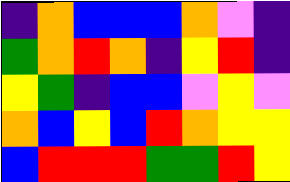[["indigo", "orange", "blue", "blue", "blue", "orange", "violet", "indigo"], ["green", "orange", "red", "orange", "indigo", "yellow", "red", "indigo"], ["yellow", "green", "indigo", "blue", "blue", "violet", "yellow", "violet"], ["orange", "blue", "yellow", "blue", "red", "orange", "yellow", "yellow"], ["blue", "red", "red", "red", "green", "green", "red", "yellow"]]